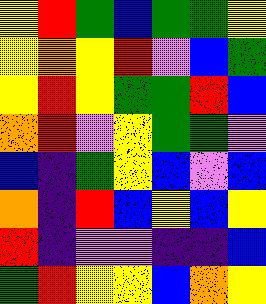[["yellow", "red", "green", "blue", "green", "green", "yellow"], ["yellow", "orange", "yellow", "red", "violet", "blue", "green"], ["yellow", "red", "yellow", "green", "green", "red", "blue"], ["orange", "red", "violet", "yellow", "green", "green", "violet"], ["blue", "indigo", "green", "yellow", "blue", "violet", "blue"], ["orange", "indigo", "red", "blue", "yellow", "blue", "yellow"], ["red", "indigo", "violet", "violet", "indigo", "indigo", "blue"], ["green", "red", "yellow", "yellow", "blue", "orange", "yellow"]]